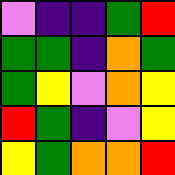[["violet", "indigo", "indigo", "green", "red"], ["green", "green", "indigo", "orange", "green"], ["green", "yellow", "violet", "orange", "yellow"], ["red", "green", "indigo", "violet", "yellow"], ["yellow", "green", "orange", "orange", "red"]]